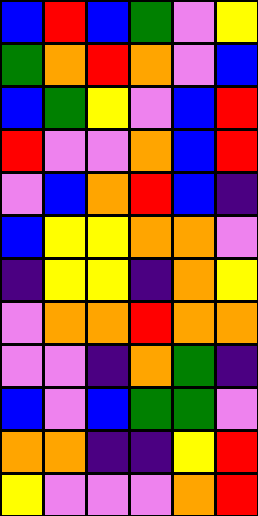[["blue", "red", "blue", "green", "violet", "yellow"], ["green", "orange", "red", "orange", "violet", "blue"], ["blue", "green", "yellow", "violet", "blue", "red"], ["red", "violet", "violet", "orange", "blue", "red"], ["violet", "blue", "orange", "red", "blue", "indigo"], ["blue", "yellow", "yellow", "orange", "orange", "violet"], ["indigo", "yellow", "yellow", "indigo", "orange", "yellow"], ["violet", "orange", "orange", "red", "orange", "orange"], ["violet", "violet", "indigo", "orange", "green", "indigo"], ["blue", "violet", "blue", "green", "green", "violet"], ["orange", "orange", "indigo", "indigo", "yellow", "red"], ["yellow", "violet", "violet", "violet", "orange", "red"]]